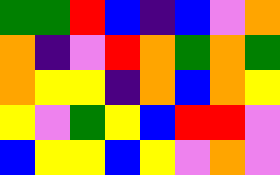[["green", "green", "red", "blue", "indigo", "blue", "violet", "orange"], ["orange", "indigo", "violet", "red", "orange", "green", "orange", "green"], ["orange", "yellow", "yellow", "indigo", "orange", "blue", "orange", "yellow"], ["yellow", "violet", "green", "yellow", "blue", "red", "red", "violet"], ["blue", "yellow", "yellow", "blue", "yellow", "violet", "orange", "violet"]]